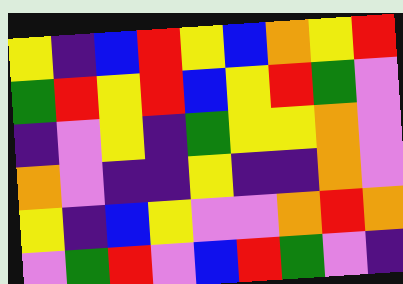[["yellow", "indigo", "blue", "red", "yellow", "blue", "orange", "yellow", "red"], ["green", "red", "yellow", "red", "blue", "yellow", "red", "green", "violet"], ["indigo", "violet", "yellow", "indigo", "green", "yellow", "yellow", "orange", "violet"], ["orange", "violet", "indigo", "indigo", "yellow", "indigo", "indigo", "orange", "violet"], ["yellow", "indigo", "blue", "yellow", "violet", "violet", "orange", "red", "orange"], ["violet", "green", "red", "violet", "blue", "red", "green", "violet", "indigo"]]